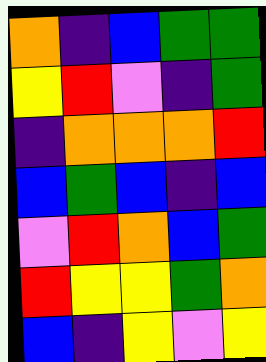[["orange", "indigo", "blue", "green", "green"], ["yellow", "red", "violet", "indigo", "green"], ["indigo", "orange", "orange", "orange", "red"], ["blue", "green", "blue", "indigo", "blue"], ["violet", "red", "orange", "blue", "green"], ["red", "yellow", "yellow", "green", "orange"], ["blue", "indigo", "yellow", "violet", "yellow"]]